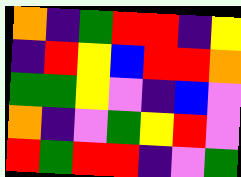[["orange", "indigo", "green", "red", "red", "indigo", "yellow"], ["indigo", "red", "yellow", "blue", "red", "red", "orange"], ["green", "green", "yellow", "violet", "indigo", "blue", "violet"], ["orange", "indigo", "violet", "green", "yellow", "red", "violet"], ["red", "green", "red", "red", "indigo", "violet", "green"]]